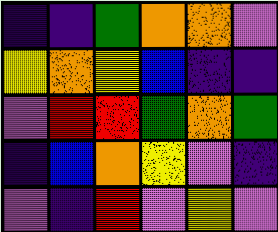[["indigo", "indigo", "green", "orange", "orange", "violet"], ["yellow", "orange", "yellow", "blue", "indigo", "indigo"], ["violet", "red", "red", "green", "orange", "green"], ["indigo", "blue", "orange", "yellow", "violet", "indigo"], ["violet", "indigo", "red", "violet", "yellow", "violet"]]